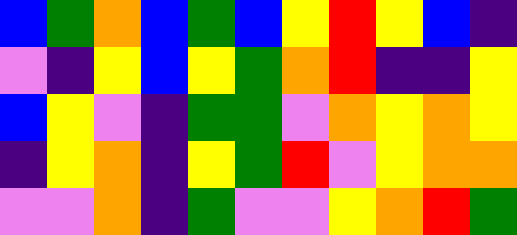[["blue", "green", "orange", "blue", "green", "blue", "yellow", "red", "yellow", "blue", "indigo"], ["violet", "indigo", "yellow", "blue", "yellow", "green", "orange", "red", "indigo", "indigo", "yellow"], ["blue", "yellow", "violet", "indigo", "green", "green", "violet", "orange", "yellow", "orange", "yellow"], ["indigo", "yellow", "orange", "indigo", "yellow", "green", "red", "violet", "yellow", "orange", "orange"], ["violet", "violet", "orange", "indigo", "green", "violet", "violet", "yellow", "orange", "red", "green"]]